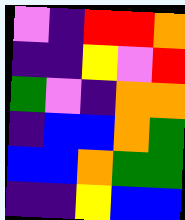[["violet", "indigo", "red", "red", "orange"], ["indigo", "indigo", "yellow", "violet", "red"], ["green", "violet", "indigo", "orange", "orange"], ["indigo", "blue", "blue", "orange", "green"], ["blue", "blue", "orange", "green", "green"], ["indigo", "indigo", "yellow", "blue", "blue"]]